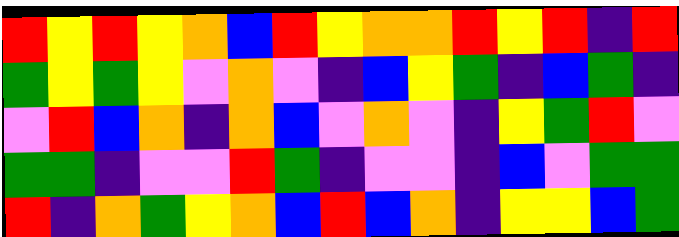[["red", "yellow", "red", "yellow", "orange", "blue", "red", "yellow", "orange", "orange", "red", "yellow", "red", "indigo", "red"], ["green", "yellow", "green", "yellow", "violet", "orange", "violet", "indigo", "blue", "yellow", "green", "indigo", "blue", "green", "indigo"], ["violet", "red", "blue", "orange", "indigo", "orange", "blue", "violet", "orange", "violet", "indigo", "yellow", "green", "red", "violet"], ["green", "green", "indigo", "violet", "violet", "red", "green", "indigo", "violet", "violet", "indigo", "blue", "violet", "green", "green"], ["red", "indigo", "orange", "green", "yellow", "orange", "blue", "red", "blue", "orange", "indigo", "yellow", "yellow", "blue", "green"]]